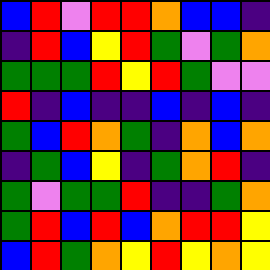[["blue", "red", "violet", "red", "red", "orange", "blue", "blue", "indigo"], ["indigo", "red", "blue", "yellow", "red", "green", "violet", "green", "orange"], ["green", "green", "green", "red", "yellow", "red", "green", "violet", "violet"], ["red", "indigo", "blue", "indigo", "indigo", "blue", "indigo", "blue", "indigo"], ["green", "blue", "red", "orange", "green", "indigo", "orange", "blue", "orange"], ["indigo", "green", "blue", "yellow", "indigo", "green", "orange", "red", "indigo"], ["green", "violet", "green", "green", "red", "indigo", "indigo", "green", "orange"], ["green", "red", "blue", "red", "blue", "orange", "red", "red", "yellow"], ["blue", "red", "green", "orange", "yellow", "red", "yellow", "orange", "yellow"]]